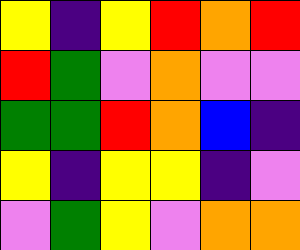[["yellow", "indigo", "yellow", "red", "orange", "red"], ["red", "green", "violet", "orange", "violet", "violet"], ["green", "green", "red", "orange", "blue", "indigo"], ["yellow", "indigo", "yellow", "yellow", "indigo", "violet"], ["violet", "green", "yellow", "violet", "orange", "orange"]]